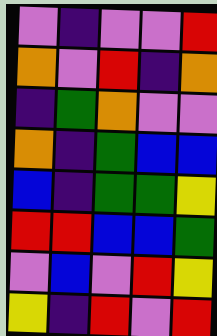[["violet", "indigo", "violet", "violet", "red"], ["orange", "violet", "red", "indigo", "orange"], ["indigo", "green", "orange", "violet", "violet"], ["orange", "indigo", "green", "blue", "blue"], ["blue", "indigo", "green", "green", "yellow"], ["red", "red", "blue", "blue", "green"], ["violet", "blue", "violet", "red", "yellow"], ["yellow", "indigo", "red", "violet", "red"]]